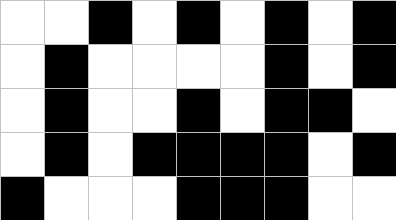[["white", "white", "black", "white", "black", "white", "black", "white", "black"], ["white", "black", "white", "white", "white", "white", "black", "white", "black"], ["white", "black", "white", "white", "black", "white", "black", "black", "white"], ["white", "black", "white", "black", "black", "black", "black", "white", "black"], ["black", "white", "white", "white", "black", "black", "black", "white", "white"]]